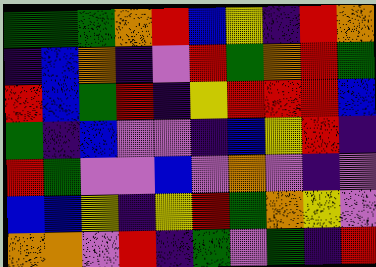[["green", "green", "green", "orange", "red", "blue", "yellow", "indigo", "red", "orange"], ["indigo", "blue", "orange", "indigo", "violet", "red", "green", "orange", "red", "green"], ["red", "blue", "green", "red", "indigo", "yellow", "red", "red", "red", "blue"], ["green", "indigo", "blue", "violet", "violet", "indigo", "blue", "yellow", "red", "indigo"], ["red", "green", "violet", "violet", "blue", "violet", "orange", "violet", "indigo", "violet"], ["blue", "blue", "yellow", "indigo", "yellow", "red", "green", "orange", "yellow", "violet"], ["orange", "orange", "violet", "red", "indigo", "green", "violet", "green", "indigo", "red"]]